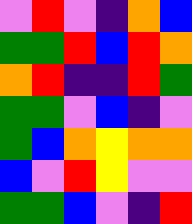[["violet", "red", "violet", "indigo", "orange", "blue"], ["green", "green", "red", "blue", "red", "orange"], ["orange", "red", "indigo", "indigo", "red", "green"], ["green", "green", "violet", "blue", "indigo", "violet"], ["green", "blue", "orange", "yellow", "orange", "orange"], ["blue", "violet", "red", "yellow", "violet", "violet"], ["green", "green", "blue", "violet", "indigo", "red"]]